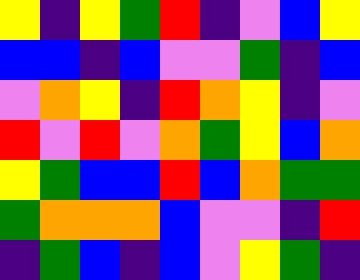[["yellow", "indigo", "yellow", "green", "red", "indigo", "violet", "blue", "yellow"], ["blue", "blue", "indigo", "blue", "violet", "violet", "green", "indigo", "blue"], ["violet", "orange", "yellow", "indigo", "red", "orange", "yellow", "indigo", "violet"], ["red", "violet", "red", "violet", "orange", "green", "yellow", "blue", "orange"], ["yellow", "green", "blue", "blue", "red", "blue", "orange", "green", "green"], ["green", "orange", "orange", "orange", "blue", "violet", "violet", "indigo", "red"], ["indigo", "green", "blue", "indigo", "blue", "violet", "yellow", "green", "indigo"]]